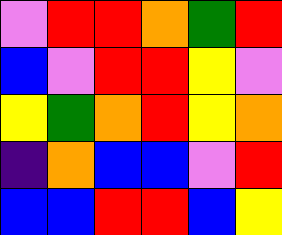[["violet", "red", "red", "orange", "green", "red"], ["blue", "violet", "red", "red", "yellow", "violet"], ["yellow", "green", "orange", "red", "yellow", "orange"], ["indigo", "orange", "blue", "blue", "violet", "red"], ["blue", "blue", "red", "red", "blue", "yellow"]]